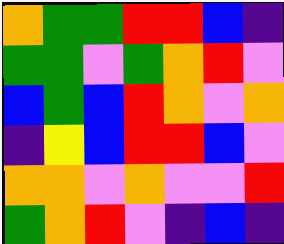[["orange", "green", "green", "red", "red", "blue", "indigo"], ["green", "green", "violet", "green", "orange", "red", "violet"], ["blue", "green", "blue", "red", "orange", "violet", "orange"], ["indigo", "yellow", "blue", "red", "red", "blue", "violet"], ["orange", "orange", "violet", "orange", "violet", "violet", "red"], ["green", "orange", "red", "violet", "indigo", "blue", "indigo"]]